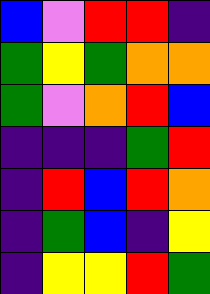[["blue", "violet", "red", "red", "indigo"], ["green", "yellow", "green", "orange", "orange"], ["green", "violet", "orange", "red", "blue"], ["indigo", "indigo", "indigo", "green", "red"], ["indigo", "red", "blue", "red", "orange"], ["indigo", "green", "blue", "indigo", "yellow"], ["indigo", "yellow", "yellow", "red", "green"]]